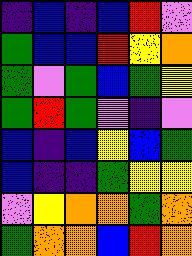[["indigo", "blue", "indigo", "blue", "red", "violet"], ["green", "blue", "blue", "red", "yellow", "orange"], ["green", "violet", "green", "blue", "green", "yellow"], ["green", "red", "green", "violet", "indigo", "violet"], ["blue", "indigo", "blue", "yellow", "blue", "green"], ["blue", "indigo", "indigo", "green", "yellow", "yellow"], ["violet", "yellow", "orange", "orange", "green", "orange"], ["green", "orange", "orange", "blue", "red", "orange"]]